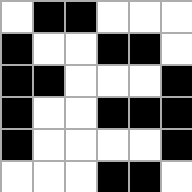[["white", "black", "black", "white", "white", "white"], ["black", "white", "white", "black", "black", "white"], ["black", "black", "white", "white", "white", "black"], ["black", "white", "white", "black", "black", "black"], ["black", "white", "white", "white", "white", "black"], ["white", "white", "white", "black", "black", "white"]]